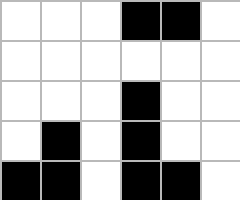[["white", "white", "white", "black", "black", "white"], ["white", "white", "white", "white", "white", "white"], ["white", "white", "white", "black", "white", "white"], ["white", "black", "white", "black", "white", "white"], ["black", "black", "white", "black", "black", "white"]]